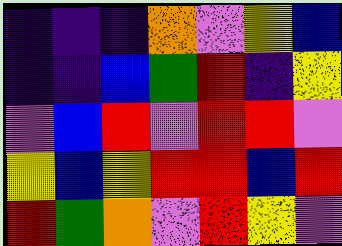[["indigo", "indigo", "indigo", "orange", "violet", "yellow", "blue"], ["indigo", "indigo", "blue", "green", "red", "indigo", "yellow"], ["violet", "blue", "red", "violet", "red", "red", "violet"], ["yellow", "blue", "yellow", "red", "red", "blue", "red"], ["red", "green", "orange", "violet", "red", "yellow", "violet"]]